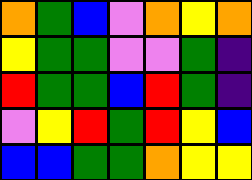[["orange", "green", "blue", "violet", "orange", "yellow", "orange"], ["yellow", "green", "green", "violet", "violet", "green", "indigo"], ["red", "green", "green", "blue", "red", "green", "indigo"], ["violet", "yellow", "red", "green", "red", "yellow", "blue"], ["blue", "blue", "green", "green", "orange", "yellow", "yellow"]]